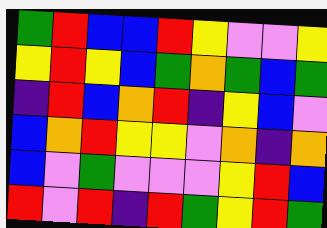[["green", "red", "blue", "blue", "red", "yellow", "violet", "violet", "yellow"], ["yellow", "red", "yellow", "blue", "green", "orange", "green", "blue", "green"], ["indigo", "red", "blue", "orange", "red", "indigo", "yellow", "blue", "violet"], ["blue", "orange", "red", "yellow", "yellow", "violet", "orange", "indigo", "orange"], ["blue", "violet", "green", "violet", "violet", "violet", "yellow", "red", "blue"], ["red", "violet", "red", "indigo", "red", "green", "yellow", "red", "green"]]